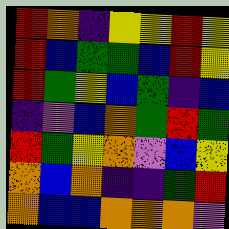[["red", "orange", "indigo", "yellow", "yellow", "red", "yellow"], ["red", "blue", "green", "green", "blue", "red", "yellow"], ["red", "green", "yellow", "blue", "green", "indigo", "blue"], ["indigo", "violet", "blue", "orange", "green", "red", "green"], ["red", "green", "yellow", "orange", "violet", "blue", "yellow"], ["orange", "blue", "orange", "indigo", "indigo", "green", "red"], ["orange", "blue", "blue", "orange", "orange", "orange", "violet"]]